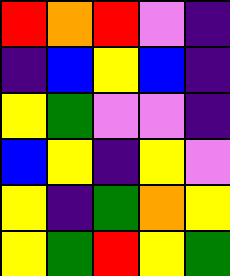[["red", "orange", "red", "violet", "indigo"], ["indigo", "blue", "yellow", "blue", "indigo"], ["yellow", "green", "violet", "violet", "indigo"], ["blue", "yellow", "indigo", "yellow", "violet"], ["yellow", "indigo", "green", "orange", "yellow"], ["yellow", "green", "red", "yellow", "green"]]